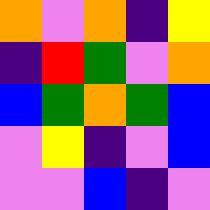[["orange", "violet", "orange", "indigo", "yellow"], ["indigo", "red", "green", "violet", "orange"], ["blue", "green", "orange", "green", "blue"], ["violet", "yellow", "indigo", "violet", "blue"], ["violet", "violet", "blue", "indigo", "violet"]]